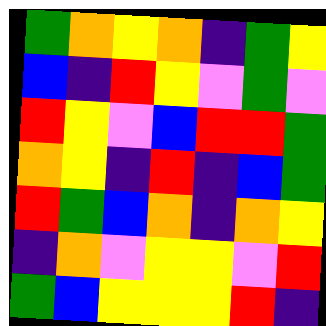[["green", "orange", "yellow", "orange", "indigo", "green", "yellow"], ["blue", "indigo", "red", "yellow", "violet", "green", "violet"], ["red", "yellow", "violet", "blue", "red", "red", "green"], ["orange", "yellow", "indigo", "red", "indigo", "blue", "green"], ["red", "green", "blue", "orange", "indigo", "orange", "yellow"], ["indigo", "orange", "violet", "yellow", "yellow", "violet", "red"], ["green", "blue", "yellow", "yellow", "yellow", "red", "indigo"]]